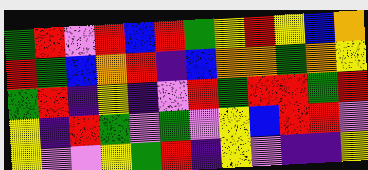[["green", "red", "violet", "red", "blue", "red", "green", "yellow", "red", "yellow", "blue", "orange"], ["red", "green", "blue", "orange", "red", "indigo", "blue", "orange", "orange", "green", "orange", "yellow"], ["green", "red", "indigo", "yellow", "indigo", "violet", "red", "green", "red", "red", "green", "red"], ["yellow", "indigo", "red", "green", "violet", "green", "violet", "yellow", "blue", "red", "red", "violet"], ["yellow", "violet", "violet", "yellow", "green", "red", "indigo", "yellow", "violet", "indigo", "indigo", "yellow"]]